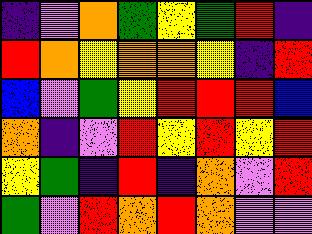[["indigo", "violet", "orange", "green", "yellow", "green", "red", "indigo"], ["red", "orange", "yellow", "orange", "orange", "yellow", "indigo", "red"], ["blue", "violet", "green", "yellow", "red", "red", "red", "blue"], ["orange", "indigo", "violet", "red", "yellow", "red", "yellow", "red"], ["yellow", "green", "indigo", "red", "indigo", "orange", "violet", "red"], ["green", "violet", "red", "orange", "red", "orange", "violet", "violet"]]